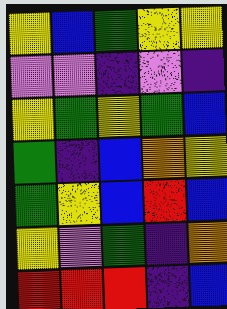[["yellow", "blue", "green", "yellow", "yellow"], ["violet", "violet", "indigo", "violet", "indigo"], ["yellow", "green", "yellow", "green", "blue"], ["green", "indigo", "blue", "orange", "yellow"], ["green", "yellow", "blue", "red", "blue"], ["yellow", "violet", "green", "indigo", "orange"], ["red", "red", "red", "indigo", "blue"]]